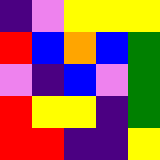[["indigo", "violet", "yellow", "yellow", "yellow"], ["red", "blue", "orange", "blue", "green"], ["violet", "indigo", "blue", "violet", "green"], ["red", "yellow", "yellow", "indigo", "green"], ["red", "red", "indigo", "indigo", "yellow"]]